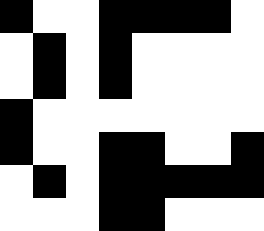[["black", "white", "white", "black", "black", "black", "black", "white"], ["white", "black", "white", "black", "white", "white", "white", "white"], ["white", "black", "white", "black", "white", "white", "white", "white"], ["black", "white", "white", "white", "white", "white", "white", "white"], ["black", "white", "white", "black", "black", "white", "white", "black"], ["white", "black", "white", "black", "black", "black", "black", "black"], ["white", "white", "white", "black", "black", "white", "white", "white"]]